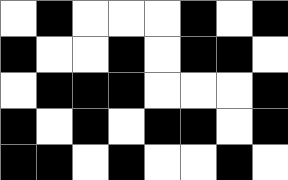[["white", "black", "white", "white", "white", "black", "white", "black"], ["black", "white", "white", "black", "white", "black", "black", "white"], ["white", "black", "black", "black", "white", "white", "white", "black"], ["black", "white", "black", "white", "black", "black", "white", "black"], ["black", "black", "white", "black", "white", "white", "black", "white"]]